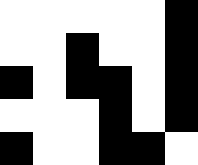[["white", "white", "white", "white", "white", "black"], ["white", "white", "black", "white", "white", "black"], ["black", "white", "black", "black", "white", "black"], ["white", "white", "white", "black", "white", "black"], ["black", "white", "white", "black", "black", "white"]]